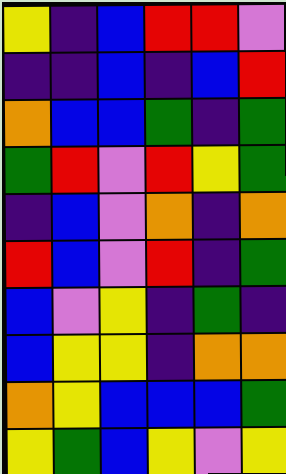[["yellow", "indigo", "blue", "red", "red", "violet"], ["indigo", "indigo", "blue", "indigo", "blue", "red"], ["orange", "blue", "blue", "green", "indigo", "green"], ["green", "red", "violet", "red", "yellow", "green"], ["indigo", "blue", "violet", "orange", "indigo", "orange"], ["red", "blue", "violet", "red", "indigo", "green"], ["blue", "violet", "yellow", "indigo", "green", "indigo"], ["blue", "yellow", "yellow", "indigo", "orange", "orange"], ["orange", "yellow", "blue", "blue", "blue", "green"], ["yellow", "green", "blue", "yellow", "violet", "yellow"]]